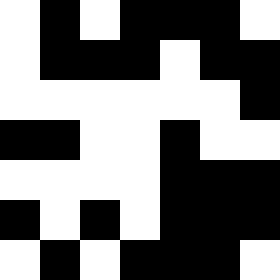[["white", "black", "white", "black", "black", "black", "white"], ["white", "black", "black", "black", "white", "black", "black"], ["white", "white", "white", "white", "white", "white", "black"], ["black", "black", "white", "white", "black", "white", "white"], ["white", "white", "white", "white", "black", "black", "black"], ["black", "white", "black", "white", "black", "black", "black"], ["white", "black", "white", "black", "black", "black", "white"]]